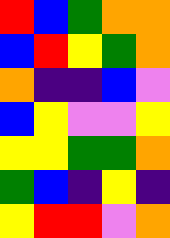[["red", "blue", "green", "orange", "orange"], ["blue", "red", "yellow", "green", "orange"], ["orange", "indigo", "indigo", "blue", "violet"], ["blue", "yellow", "violet", "violet", "yellow"], ["yellow", "yellow", "green", "green", "orange"], ["green", "blue", "indigo", "yellow", "indigo"], ["yellow", "red", "red", "violet", "orange"]]